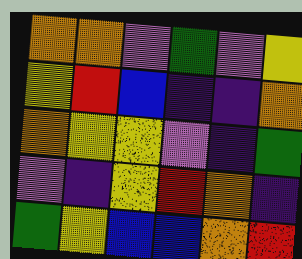[["orange", "orange", "violet", "green", "violet", "yellow"], ["yellow", "red", "blue", "indigo", "indigo", "orange"], ["orange", "yellow", "yellow", "violet", "indigo", "green"], ["violet", "indigo", "yellow", "red", "orange", "indigo"], ["green", "yellow", "blue", "blue", "orange", "red"]]